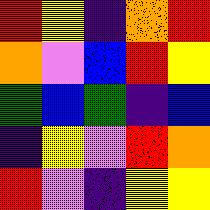[["red", "yellow", "indigo", "orange", "red"], ["orange", "violet", "blue", "red", "yellow"], ["green", "blue", "green", "indigo", "blue"], ["indigo", "yellow", "violet", "red", "orange"], ["red", "violet", "indigo", "yellow", "yellow"]]